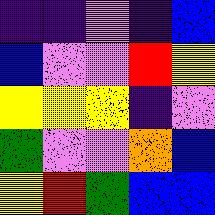[["indigo", "indigo", "violet", "indigo", "blue"], ["blue", "violet", "violet", "red", "yellow"], ["yellow", "yellow", "yellow", "indigo", "violet"], ["green", "violet", "violet", "orange", "blue"], ["yellow", "red", "green", "blue", "blue"]]